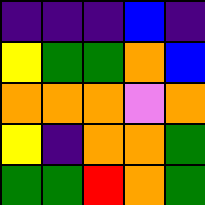[["indigo", "indigo", "indigo", "blue", "indigo"], ["yellow", "green", "green", "orange", "blue"], ["orange", "orange", "orange", "violet", "orange"], ["yellow", "indigo", "orange", "orange", "green"], ["green", "green", "red", "orange", "green"]]